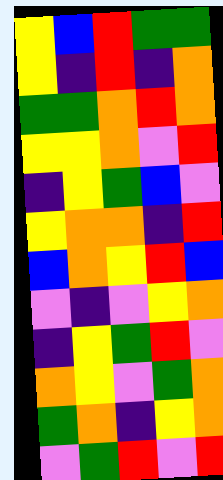[["yellow", "blue", "red", "green", "green"], ["yellow", "indigo", "red", "indigo", "orange"], ["green", "green", "orange", "red", "orange"], ["yellow", "yellow", "orange", "violet", "red"], ["indigo", "yellow", "green", "blue", "violet"], ["yellow", "orange", "orange", "indigo", "red"], ["blue", "orange", "yellow", "red", "blue"], ["violet", "indigo", "violet", "yellow", "orange"], ["indigo", "yellow", "green", "red", "violet"], ["orange", "yellow", "violet", "green", "orange"], ["green", "orange", "indigo", "yellow", "orange"], ["violet", "green", "red", "violet", "red"]]